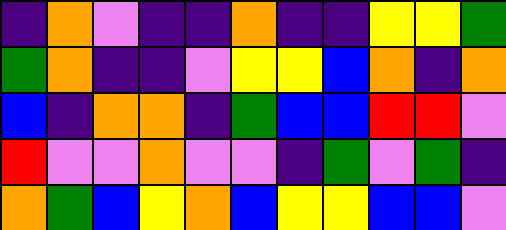[["indigo", "orange", "violet", "indigo", "indigo", "orange", "indigo", "indigo", "yellow", "yellow", "green"], ["green", "orange", "indigo", "indigo", "violet", "yellow", "yellow", "blue", "orange", "indigo", "orange"], ["blue", "indigo", "orange", "orange", "indigo", "green", "blue", "blue", "red", "red", "violet"], ["red", "violet", "violet", "orange", "violet", "violet", "indigo", "green", "violet", "green", "indigo"], ["orange", "green", "blue", "yellow", "orange", "blue", "yellow", "yellow", "blue", "blue", "violet"]]